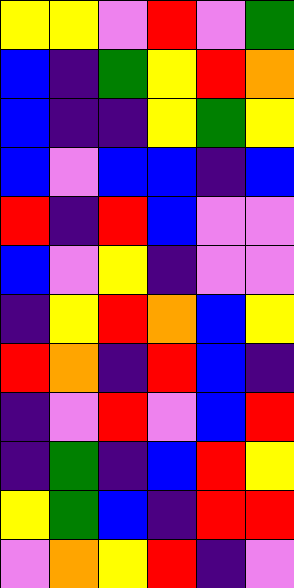[["yellow", "yellow", "violet", "red", "violet", "green"], ["blue", "indigo", "green", "yellow", "red", "orange"], ["blue", "indigo", "indigo", "yellow", "green", "yellow"], ["blue", "violet", "blue", "blue", "indigo", "blue"], ["red", "indigo", "red", "blue", "violet", "violet"], ["blue", "violet", "yellow", "indigo", "violet", "violet"], ["indigo", "yellow", "red", "orange", "blue", "yellow"], ["red", "orange", "indigo", "red", "blue", "indigo"], ["indigo", "violet", "red", "violet", "blue", "red"], ["indigo", "green", "indigo", "blue", "red", "yellow"], ["yellow", "green", "blue", "indigo", "red", "red"], ["violet", "orange", "yellow", "red", "indigo", "violet"]]